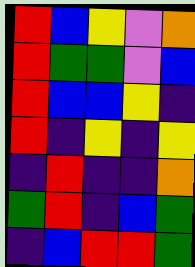[["red", "blue", "yellow", "violet", "orange"], ["red", "green", "green", "violet", "blue"], ["red", "blue", "blue", "yellow", "indigo"], ["red", "indigo", "yellow", "indigo", "yellow"], ["indigo", "red", "indigo", "indigo", "orange"], ["green", "red", "indigo", "blue", "green"], ["indigo", "blue", "red", "red", "green"]]